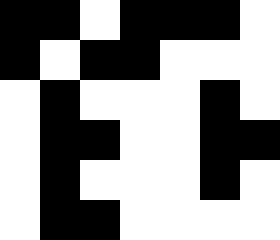[["black", "black", "white", "black", "black", "black", "white"], ["black", "white", "black", "black", "white", "white", "white"], ["white", "black", "white", "white", "white", "black", "white"], ["white", "black", "black", "white", "white", "black", "black"], ["white", "black", "white", "white", "white", "black", "white"], ["white", "black", "black", "white", "white", "white", "white"]]